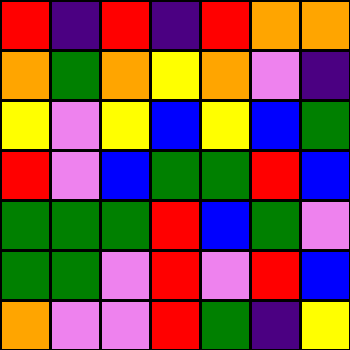[["red", "indigo", "red", "indigo", "red", "orange", "orange"], ["orange", "green", "orange", "yellow", "orange", "violet", "indigo"], ["yellow", "violet", "yellow", "blue", "yellow", "blue", "green"], ["red", "violet", "blue", "green", "green", "red", "blue"], ["green", "green", "green", "red", "blue", "green", "violet"], ["green", "green", "violet", "red", "violet", "red", "blue"], ["orange", "violet", "violet", "red", "green", "indigo", "yellow"]]